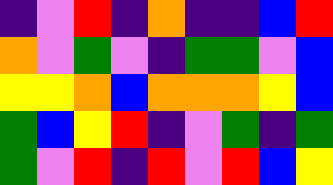[["indigo", "violet", "red", "indigo", "orange", "indigo", "indigo", "blue", "red"], ["orange", "violet", "green", "violet", "indigo", "green", "green", "violet", "blue"], ["yellow", "yellow", "orange", "blue", "orange", "orange", "orange", "yellow", "blue"], ["green", "blue", "yellow", "red", "indigo", "violet", "green", "indigo", "green"], ["green", "violet", "red", "indigo", "red", "violet", "red", "blue", "yellow"]]